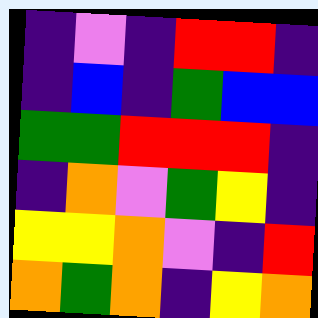[["indigo", "violet", "indigo", "red", "red", "indigo"], ["indigo", "blue", "indigo", "green", "blue", "blue"], ["green", "green", "red", "red", "red", "indigo"], ["indigo", "orange", "violet", "green", "yellow", "indigo"], ["yellow", "yellow", "orange", "violet", "indigo", "red"], ["orange", "green", "orange", "indigo", "yellow", "orange"]]